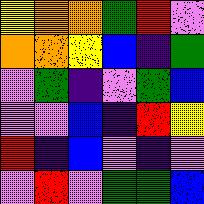[["yellow", "orange", "orange", "green", "red", "violet"], ["orange", "orange", "yellow", "blue", "indigo", "green"], ["violet", "green", "indigo", "violet", "green", "blue"], ["violet", "violet", "blue", "indigo", "red", "yellow"], ["red", "indigo", "blue", "violet", "indigo", "violet"], ["violet", "red", "violet", "green", "green", "blue"]]